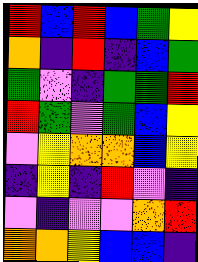[["red", "blue", "red", "blue", "green", "yellow"], ["orange", "indigo", "red", "indigo", "blue", "green"], ["green", "violet", "indigo", "green", "green", "red"], ["red", "green", "violet", "green", "blue", "yellow"], ["violet", "yellow", "orange", "orange", "blue", "yellow"], ["indigo", "yellow", "indigo", "red", "violet", "indigo"], ["violet", "indigo", "violet", "violet", "orange", "red"], ["orange", "orange", "yellow", "blue", "blue", "indigo"]]